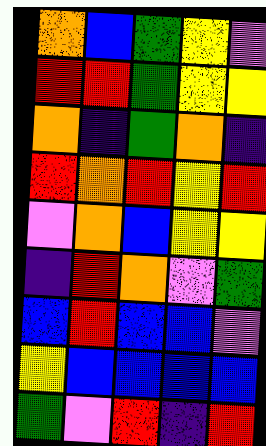[["orange", "blue", "green", "yellow", "violet"], ["red", "red", "green", "yellow", "yellow"], ["orange", "indigo", "green", "orange", "indigo"], ["red", "orange", "red", "yellow", "red"], ["violet", "orange", "blue", "yellow", "yellow"], ["indigo", "red", "orange", "violet", "green"], ["blue", "red", "blue", "blue", "violet"], ["yellow", "blue", "blue", "blue", "blue"], ["green", "violet", "red", "indigo", "red"]]